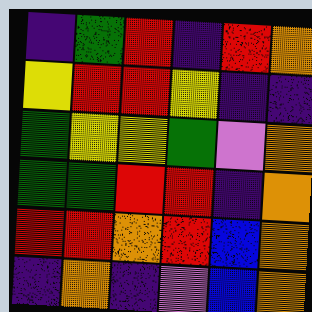[["indigo", "green", "red", "indigo", "red", "orange"], ["yellow", "red", "red", "yellow", "indigo", "indigo"], ["green", "yellow", "yellow", "green", "violet", "orange"], ["green", "green", "red", "red", "indigo", "orange"], ["red", "red", "orange", "red", "blue", "orange"], ["indigo", "orange", "indigo", "violet", "blue", "orange"]]